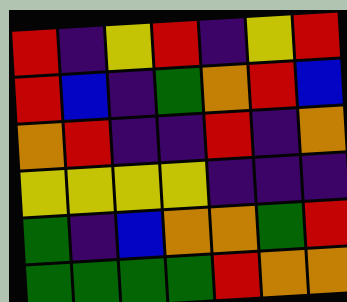[["red", "indigo", "yellow", "red", "indigo", "yellow", "red"], ["red", "blue", "indigo", "green", "orange", "red", "blue"], ["orange", "red", "indigo", "indigo", "red", "indigo", "orange"], ["yellow", "yellow", "yellow", "yellow", "indigo", "indigo", "indigo"], ["green", "indigo", "blue", "orange", "orange", "green", "red"], ["green", "green", "green", "green", "red", "orange", "orange"]]